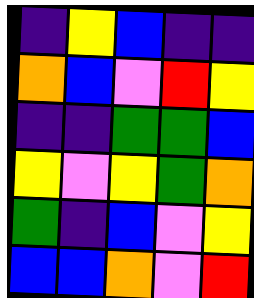[["indigo", "yellow", "blue", "indigo", "indigo"], ["orange", "blue", "violet", "red", "yellow"], ["indigo", "indigo", "green", "green", "blue"], ["yellow", "violet", "yellow", "green", "orange"], ["green", "indigo", "blue", "violet", "yellow"], ["blue", "blue", "orange", "violet", "red"]]